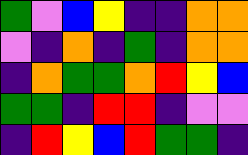[["green", "violet", "blue", "yellow", "indigo", "indigo", "orange", "orange"], ["violet", "indigo", "orange", "indigo", "green", "indigo", "orange", "orange"], ["indigo", "orange", "green", "green", "orange", "red", "yellow", "blue"], ["green", "green", "indigo", "red", "red", "indigo", "violet", "violet"], ["indigo", "red", "yellow", "blue", "red", "green", "green", "indigo"]]